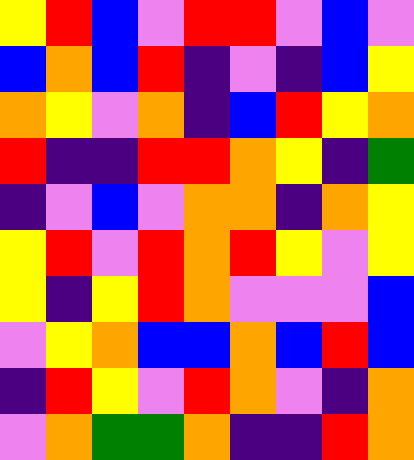[["yellow", "red", "blue", "violet", "red", "red", "violet", "blue", "violet"], ["blue", "orange", "blue", "red", "indigo", "violet", "indigo", "blue", "yellow"], ["orange", "yellow", "violet", "orange", "indigo", "blue", "red", "yellow", "orange"], ["red", "indigo", "indigo", "red", "red", "orange", "yellow", "indigo", "green"], ["indigo", "violet", "blue", "violet", "orange", "orange", "indigo", "orange", "yellow"], ["yellow", "red", "violet", "red", "orange", "red", "yellow", "violet", "yellow"], ["yellow", "indigo", "yellow", "red", "orange", "violet", "violet", "violet", "blue"], ["violet", "yellow", "orange", "blue", "blue", "orange", "blue", "red", "blue"], ["indigo", "red", "yellow", "violet", "red", "orange", "violet", "indigo", "orange"], ["violet", "orange", "green", "green", "orange", "indigo", "indigo", "red", "orange"]]